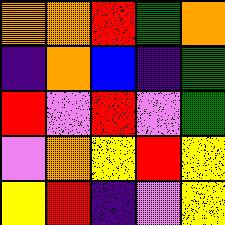[["orange", "orange", "red", "green", "orange"], ["indigo", "orange", "blue", "indigo", "green"], ["red", "violet", "red", "violet", "green"], ["violet", "orange", "yellow", "red", "yellow"], ["yellow", "red", "indigo", "violet", "yellow"]]